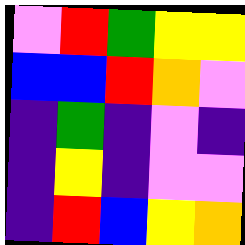[["violet", "red", "green", "yellow", "yellow"], ["blue", "blue", "red", "orange", "violet"], ["indigo", "green", "indigo", "violet", "indigo"], ["indigo", "yellow", "indigo", "violet", "violet"], ["indigo", "red", "blue", "yellow", "orange"]]